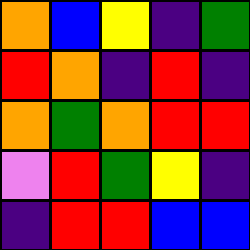[["orange", "blue", "yellow", "indigo", "green"], ["red", "orange", "indigo", "red", "indigo"], ["orange", "green", "orange", "red", "red"], ["violet", "red", "green", "yellow", "indigo"], ["indigo", "red", "red", "blue", "blue"]]